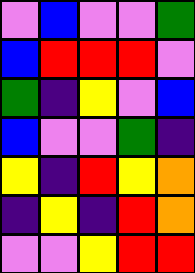[["violet", "blue", "violet", "violet", "green"], ["blue", "red", "red", "red", "violet"], ["green", "indigo", "yellow", "violet", "blue"], ["blue", "violet", "violet", "green", "indigo"], ["yellow", "indigo", "red", "yellow", "orange"], ["indigo", "yellow", "indigo", "red", "orange"], ["violet", "violet", "yellow", "red", "red"]]